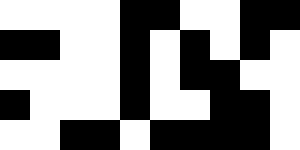[["white", "white", "white", "white", "black", "black", "white", "white", "black", "black"], ["black", "black", "white", "white", "black", "white", "black", "white", "black", "white"], ["white", "white", "white", "white", "black", "white", "black", "black", "white", "white"], ["black", "white", "white", "white", "black", "white", "white", "black", "black", "white"], ["white", "white", "black", "black", "white", "black", "black", "black", "black", "white"]]